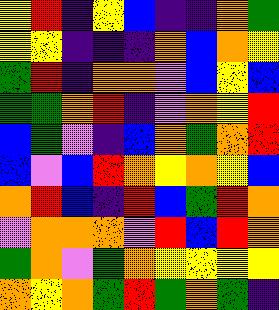[["yellow", "red", "indigo", "yellow", "blue", "indigo", "indigo", "orange", "green"], ["yellow", "yellow", "indigo", "indigo", "indigo", "orange", "blue", "orange", "yellow"], ["green", "red", "indigo", "orange", "orange", "violet", "blue", "yellow", "blue"], ["green", "green", "orange", "red", "indigo", "violet", "orange", "yellow", "red"], ["blue", "green", "violet", "indigo", "blue", "orange", "green", "orange", "red"], ["blue", "violet", "blue", "red", "orange", "yellow", "orange", "yellow", "blue"], ["orange", "red", "blue", "indigo", "red", "blue", "green", "red", "orange"], ["violet", "orange", "orange", "orange", "violet", "red", "blue", "red", "orange"], ["green", "orange", "violet", "green", "orange", "yellow", "yellow", "yellow", "yellow"], ["orange", "yellow", "orange", "green", "red", "green", "orange", "green", "indigo"]]